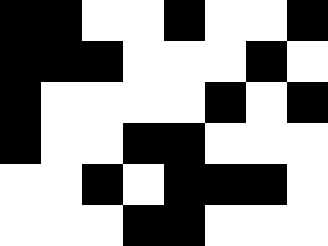[["black", "black", "white", "white", "black", "white", "white", "black"], ["black", "black", "black", "white", "white", "white", "black", "white"], ["black", "white", "white", "white", "white", "black", "white", "black"], ["black", "white", "white", "black", "black", "white", "white", "white"], ["white", "white", "black", "white", "black", "black", "black", "white"], ["white", "white", "white", "black", "black", "white", "white", "white"]]